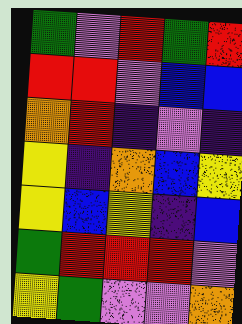[["green", "violet", "red", "green", "red"], ["red", "red", "violet", "blue", "blue"], ["orange", "red", "indigo", "violet", "indigo"], ["yellow", "indigo", "orange", "blue", "yellow"], ["yellow", "blue", "yellow", "indigo", "blue"], ["green", "red", "red", "red", "violet"], ["yellow", "green", "violet", "violet", "orange"]]